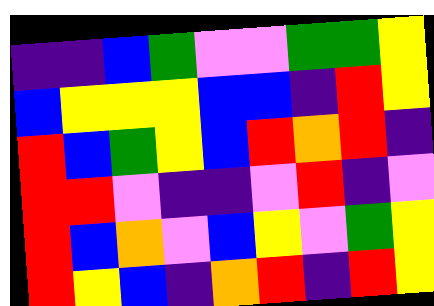[["indigo", "indigo", "blue", "green", "violet", "violet", "green", "green", "yellow"], ["blue", "yellow", "yellow", "yellow", "blue", "blue", "indigo", "red", "yellow"], ["red", "blue", "green", "yellow", "blue", "red", "orange", "red", "indigo"], ["red", "red", "violet", "indigo", "indigo", "violet", "red", "indigo", "violet"], ["red", "blue", "orange", "violet", "blue", "yellow", "violet", "green", "yellow"], ["red", "yellow", "blue", "indigo", "orange", "red", "indigo", "red", "yellow"]]